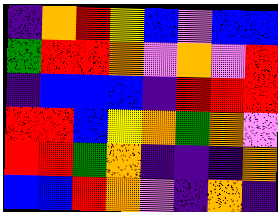[["indigo", "orange", "red", "yellow", "blue", "violet", "blue", "blue"], ["green", "red", "red", "orange", "violet", "orange", "violet", "red"], ["indigo", "blue", "blue", "blue", "indigo", "red", "red", "red"], ["red", "red", "blue", "yellow", "orange", "green", "orange", "violet"], ["red", "red", "green", "orange", "indigo", "indigo", "indigo", "orange"], ["blue", "blue", "red", "orange", "violet", "indigo", "orange", "indigo"]]